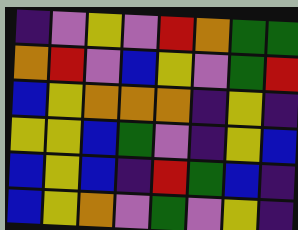[["indigo", "violet", "yellow", "violet", "red", "orange", "green", "green"], ["orange", "red", "violet", "blue", "yellow", "violet", "green", "red"], ["blue", "yellow", "orange", "orange", "orange", "indigo", "yellow", "indigo"], ["yellow", "yellow", "blue", "green", "violet", "indigo", "yellow", "blue"], ["blue", "yellow", "blue", "indigo", "red", "green", "blue", "indigo"], ["blue", "yellow", "orange", "violet", "green", "violet", "yellow", "indigo"]]